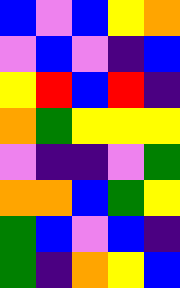[["blue", "violet", "blue", "yellow", "orange"], ["violet", "blue", "violet", "indigo", "blue"], ["yellow", "red", "blue", "red", "indigo"], ["orange", "green", "yellow", "yellow", "yellow"], ["violet", "indigo", "indigo", "violet", "green"], ["orange", "orange", "blue", "green", "yellow"], ["green", "blue", "violet", "blue", "indigo"], ["green", "indigo", "orange", "yellow", "blue"]]